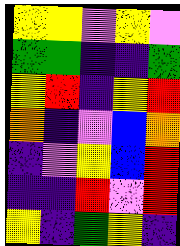[["yellow", "yellow", "violet", "yellow", "violet"], ["green", "green", "indigo", "indigo", "green"], ["yellow", "red", "indigo", "yellow", "red"], ["orange", "indigo", "violet", "blue", "orange"], ["indigo", "violet", "yellow", "blue", "red"], ["indigo", "indigo", "red", "violet", "red"], ["yellow", "indigo", "green", "yellow", "indigo"]]